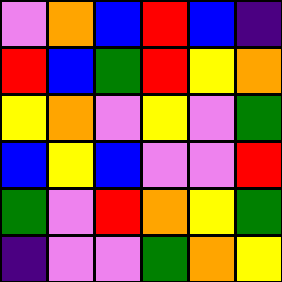[["violet", "orange", "blue", "red", "blue", "indigo"], ["red", "blue", "green", "red", "yellow", "orange"], ["yellow", "orange", "violet", "yellow", "violet", "green"], ["blue", "yellow", "blue", "violet", "violet", "red"], ["green", "violet", "red", "orange", "yellow", "green"], ["indigo", "violet", "violet", "green", "orange", "yellow"]]